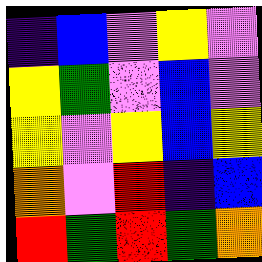[["indigo", "blue", "violet", "yellow", "violet"], ["yellow", "green", "violet", "blue", "violet"], ["yellow", "violet", "yellow", "blue", "yellow"], ["orange", "violet", "red", "indigo", "blue"], ["red", "green", "red", "green", "orange"]]